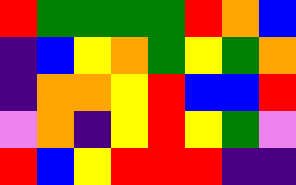[["red", "green", "green", "green", "green", "red", "orange", "blue"], ["indigo", "blue", "yellow", "orange", "green", "yellow", "green", "orange"], ["indigo", "orange", "orange", "yellow", "red", "blue", "blue", "red"], ["violet", "orange", "indigo", "yellow", "red", "yellow", "green", "violet"], ["red", "blue", "yellow", "red", "red", "red", "indigo", "indigo"]]